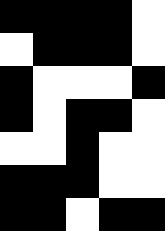[["black", "black", "black", "black", "white"], ["white", "black", "black", "black", "white"], ["black", "white", "white", "white", "black"], ["black", "white", "black", "black", "white"], ["white", "white", "black", "white", "white"], ["black", "black", "black", "white", "white"], ["black", "black", "white", "black", "black"]]